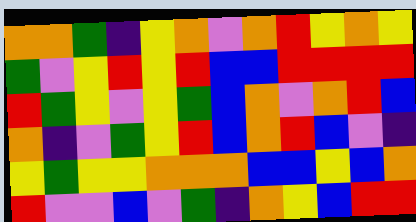[["orange", "orange", "green", "indigo", "yellow", "orange", "violet", "orange", "red", "yellow", "orange", "yellow"], ["green", "violet", "yellow", "red", "yellow", "red", "blue", "blue", "red", "red", "red", "red"], ["red", "green", "yellow", "violet", "yellow", "green", "blue", "orange", "violet", "orange", "red", "blue"], ["orange", "indigo", "violet", "green", "yellow", "red", "blue", "orange", "red", "blue", "violet", "indigo"], ["yellow", "green", "yellow", "yellow", "orange", "orange", "orange", "blue", "blue", "yellow", "blue", "orange"], ["red", "violet", "violet", "blue", "violet", "green", "indigo", "orange", "yellow", "blue", "red", "red"]]